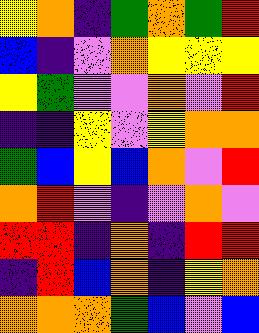[["yellow", "orange", "indigo", "green", "orange", "green", "red"], ["blue", "indigo", "violet", "orange", "yellow", "yellow", "yellow"], ["yellow", "green", "violet", "violet", "orange", "violet", "red"], ["indigo", "indigo", "yellow", "violet", "yellow", "orange", "orange"], ["green", "blue", "yellow", "blue", "orange", "violet", "red"], ["orange", "red", "violet", "indigo", "violet", "orange", "violet"], ["red", "red", "indigo", "orange", "indigo", "red", "red"], ["indigo", "red", "blue", "orange", "indigo", "yellow", "orange"], ["orange", "orange", "orange", "green", "blue", "violet", "blue"]]